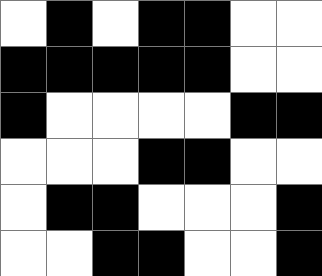[["white", "black", "white", "black", "black", "white", "white"], ["black", "black", "black", "black", "black", "white", "white"], ["black", "white", "white", "white", "white", "black", "black"], ["white", "white", "white", "black", "black", "white", "white"], ["white", "black", "black", "white", "white", "white", "black"], ["white", "white", "black", "black", "white", "white", "black"]]